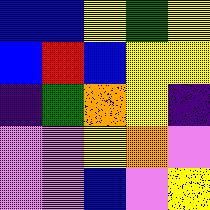[["blue", "blue", "yellow", "green", "yellow"], ["blue", "red", "blue", "yellow", "yellow"], ["indigo", "green", "orange", "yellow", "indigo"], ["violet", "violet", "yellow", "orange", "violet"], ["violet", "violet", "blue", "violet", "yellow"]]